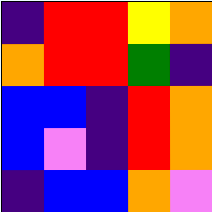[["indigo", "red", "red", "yellow", "orange"], ["orange", "red", "red", "green", "indigo"], ["blue", "blue", "indigo", "red", "orange"], ["blue", "violet", "indigo", "red", "orange"], ["indigo", "blue", "blue", "orange", "violet"]]